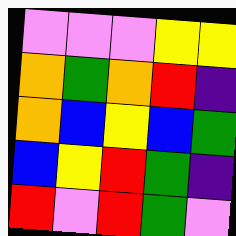[["violet", "violet", "violet", "yellow", "yellow"], ["orange", "green", "orange", "red", "indigo"], ["orange", "blue", "yellow", "blue", "green"], ["blue", "yellow", "red", "green", "indigo"], ["red", "violet", "red", "green", "violet"]]